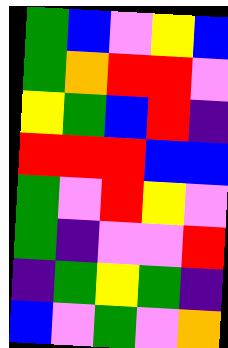[["green", "blue", "violet", "yellow", "blue"], ["green", "orange", "red", "red", "violet"], ["yellow", "green", "blue", "red", "indigo"], ["red", "red", "red", "blue", "blue"], ["green", "violet", "red", "yellow", "violet"], ["green", "indigo", "violet", "violet", "red"], ["indigo", "green", "yellow", "green", "indigo"], ["blue", "violet", "green", "violet", "orange"]]